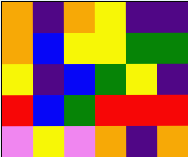[["orange", "indigo", "orange", "yellow", "indigo", "indigo"], ["orange", "blue", "yellow", "yellow", "green", "green"], ["yellow", "indigo", "blue", "green", "yellow", "indigo"], ["red", "blue", "green", "red", "red", "red"], ["violet", "yellow", "violet", "orange", "indigo", "orange"]]